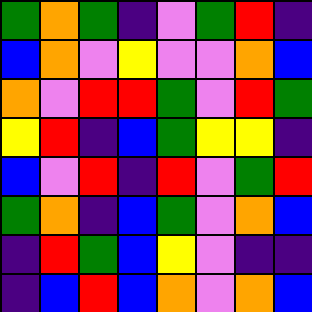[["green", "orange", "green", "indigo", "violet", "green", "red", "indigo"], ["blue", "orange", "violet", "yellow", "violet", "violet", "orange", "blue"], ["orange", "violet", "red", "red", "green", "violet", "red", "green"], ["yellow", "red", "indigo", "blue", "green", "yellow", "yellow", "indigo"], ["blue", "violet", "red", "indigo", "red", "violet", "green", "red"], ["green", "orange", "indigo", "blue", "green", "violet", "orange", "blue"], ["indigo", "red", "green", "blue", "yellow", "violet", "indigo", "indigo"], ["indigo", "blue", "red", "blue", "orange", "violet", "orange", "blue"]]